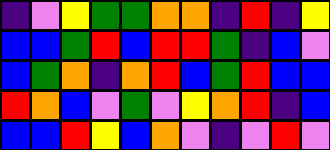[["indigo", "violet", "yellow", "green", "green", "orange", "orange", "indigo", "red", "indigo", "yellow"], ["blue", "blue", "green", "red", "blue", "red", "red", "green", "indigo", "blue", "violet"], ["blue", "green", "orange", "indigo", "orange", "red", "blue", "green", "red", "blue", "blue"], ["red", "orange", "blue", "violet", "green", "violet", "yellow", "orange", "red", "indigo", "blue"], ["blue", "blue", "red", "yellow", "blue", "orange", "violet", "indigo", "violet", "red", "violet"]]